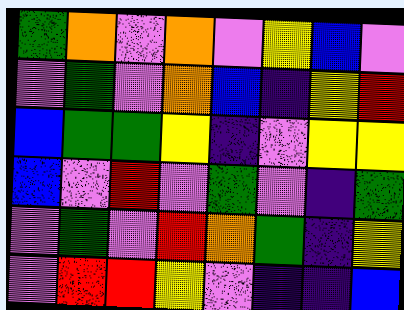[["green", "orange", "violet", "orange", "violet", "yellow", "blue", "violet"], ["violet", "green", "violet", "orange", "blue", "indigo", "yellow", "red"], ["blue", "green", "green", "yellow", "indigo", "violet", "yellow", "yellow"], ["blue", "violet", "red", "violet", "green", "violet", "indigo", "green"], ["violet", "green", "violet", "red", "orange", "green", "indigo", "yellow"], ["violet", "red", "red", "yellow", "violet", "indigo", "indigo", "blue"]]